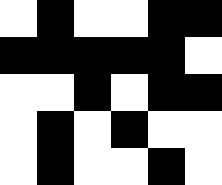[["white", "black", "white", "white", "black", "black"], ["black", "black", "black", "black", "black", "white"], ["white", "white", "black", "white", "black", "black"], ["white", "black", "white", "black", "white", "white"], ["white", "black", "white", "white", "black", "white"]]